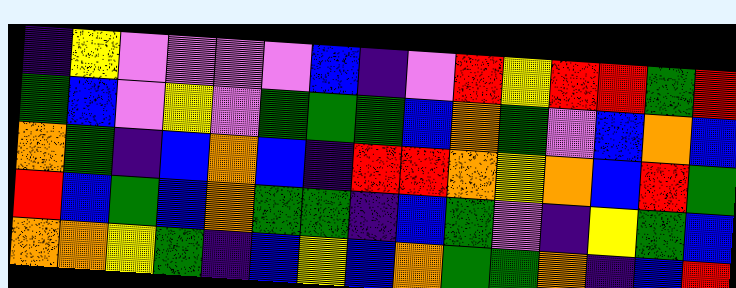[["indigo", "yellow", "violet", "violet", "violet", "violet", "blue", "indigo", "violet", "red", "yellow", "red", "red", "green", "red"], ["green", "blue", "violet", "yellow", "violet", "green", "green", "green", "blue", "orange", "green", "violet", "blue", "orange", "blue"], ["orange", "green", "indigo", "blue", "orange", "blue", "indigo", "red", "red", "orange", "yellow", "orange", "blue", "red", "green"], ["red", "blue", "green", "blue", "orange", "green", "green", "indigo", "blue", "green", "violet", "indigo", "yellow", "green", "blue"], ["orange", "orange", "yellow", "green", "indigo", "blue", "yellow", "blue", "orange", "green", "green", "orange", "indigo", "blue", "red"]]